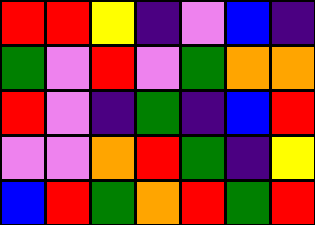[["red", "red", "yellow", "indigo", "violet", "blue", "indigo"], ["green", "violet", "red", "violet", "green", "orange", "orange"], ["red", "violet", "indigo", "green", "indigo", "blue", "red"], ["violet", "violet", "orange", "red", "green", "indigo", "yellow"], ["blue", "red", "green", "orange", "red", "green", "red"]]